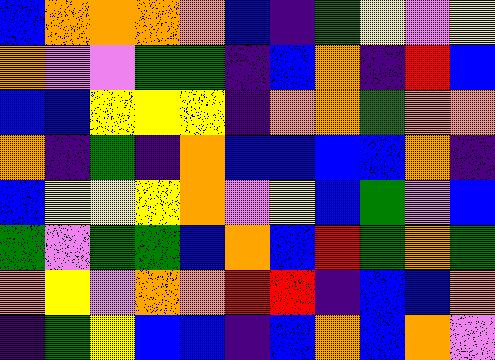[["blue", "orange", "orange", "orange", "orange", "blue", "indigo", "green", "yellow", "violet", "yellow"], ["orange", "violet", "violet", "green", "green", "indigo", "blue", "orange", "indigo", "red", "blue"], ["blue", "blue", "yellow", "yellow", "yellow", "indigo", "orange", "orange", "green", "orange", "orange"], ["orange", "indigo", "green", "indigo", "orange", "blue", "blue", "blue", "blue", "orange", "indigo"], ["blue", "yellow", "yellow", "yellow", "orange", "violet", "yellow", "blue", "green", "violet", "blue"], ["green", "violet", "green", "green", "blue", "orange", "blue", "red", "green", "orange", "green"], ["orange", "yellow", "violet", "orange", "orange", "red", "red", "indigo", "blue", "blue", "orange"], ["indigo", "green", "yellow", "blue", "blue", "indigo", "blue", "orange", "blue", "orange", "violet"]]